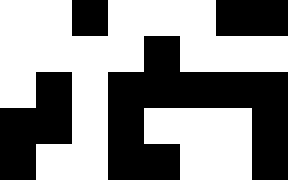[["white", "white", "black", "white", "white", "white", "black", "black"], ["white", "white", "white", "white", "black", "white", "white", "white"], ["white", "black", "white", "black", "black", "black", "black", "black"], ["black", "black", "white", "black", "white", "white", "white", "black"], ["black", "white", "white", "black", "black", "white", "white", "black"]]